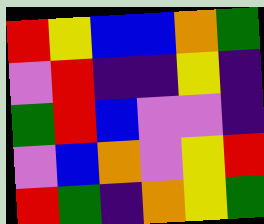[["red", "yellow", "blue", "blue", "orange", "green"], ["violet", "red", "indigo", "indigo", "yellow", "indigo"], ["green", "red", "blue", "violet", "violet", "indigo"], ["violet", "blue", "orange", "violet", "yellow", "red"], ["red", "green", "indigo", "orange", "yellow", "green"]]